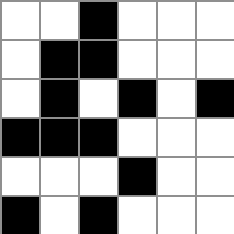[["white", "white", "black", "white", "white", "white"], ["white", "black", "black", "white", "white", "white"], ["white", "black", "white", "black", "white", "black"], ["black", "black", "black", "white", "white", "white"], ["white", "white", "white", "black", "white", "white"], ["black", "white", "black", "white", "white", "white"]]